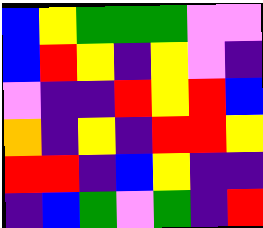[["blue", "yellow", "green", "green", "green", "violet", "violet"], ["blue", "red", "yellow", "indigo", "yellow", "violet", "indigo"], ["violet", "indigo", "indigo", "red", "yellow", "red", "blue"], ["orange", "indigo", "yellow", "indigo", "red", "red", "yellow"], ["red", "red", "indigo", "blue", "yellow", "indigo", "indigo"], ["indigo", "blue", "green", "violet", "green", "indigo", "red"]]